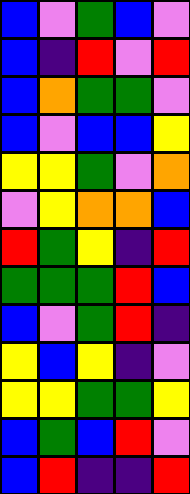[["blue", "violet", "green", "blue", "violet"], ["blue", "indigo", "red", "violet", "red"], ["blue", "orange", "green", "green", "violet"], ["blue", "violet", "blue", "blue", "yellow"], ["yellow", "yellow", "green", "violet", "orange"], ["violet", "yellow", "orange", "orange", "blue"], ["red", "green", "yellow", "indigo", "red"], ["green", "green", "green", "red", "blue"], ["blue", "violet", "green", "red", "indigo"], ["yellow", "blue", "yellow", "indigo", "violet"], ["yellow", "yellow", "green", "green", "yellow"], ["blue", "green", "blue", "red", "violet"], ["blue", "red", "indigo", "indigo", "red"]]